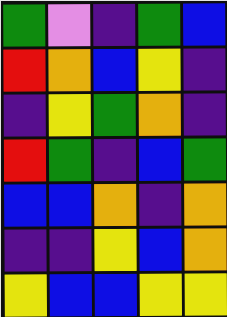[["green", "violet", "indigo", "green", "blue"], ["red", "orange", "blue", "yellow", "indigo"], ["indigo", "yellow", "green", "orange", "indigo"], ["red", "green", "indigo", "blue", "green"], ["blue", "blue", "orange", "indigo", "orange"], ["indigo", "indigo", "yellow", "blue", "orange"], ["yellow", "blue", "blue", "yellow", "yellow"]]